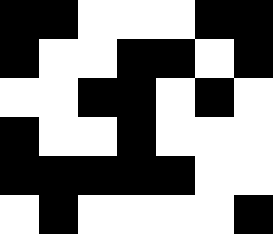[["black", "black", "white", "white", "white", "black", "black"], ["black", "white", "white", "black", "black", "white", "black"], ["white", "white", "black", "black", "white", "black", "white"], ["black", "white", "white", "black", "white", "white", "white"], ["black", "black", "black", "black", "black", "white", "white"], ["white", "black", "white", "white", "white", "white", "black"]]